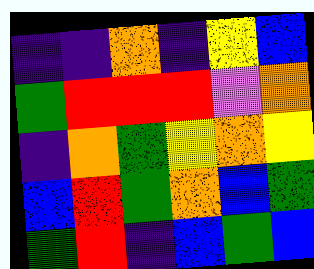[["indigo", "indigo", "orange", "indigo", "yellow", "blue"], ["green", "red", "red", "red", "violet", "orange"], ["indigo", "orange", "green", "yellow", "orange", "yellow"], ["blue", "red", "green", "orange", "blue", "green"], ["green", "red", "indigo", "blue", "green", "blue"]]